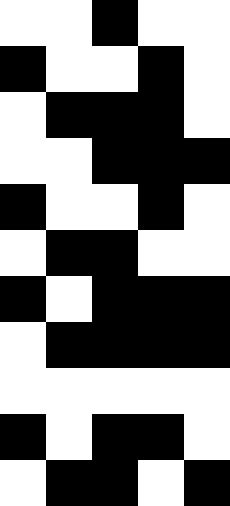[["white", "white", "black", "white", "white"], ["black", "white", "white", "black", "white"], ["white", "black", "black", "black", "white"], ["white", "white", "black", "black", "black"], ["black", "white", "white", "black", "white"], ["white", "black", "black", "white", "white"], ["black", "white", "black", "black", "black"], ["white", "black", "black", "black", "black"], ["white", "white", "white", "white", "white"], ["black", "white", "black", "black", "white"], ["white", "black", "black", "white", "black"]]